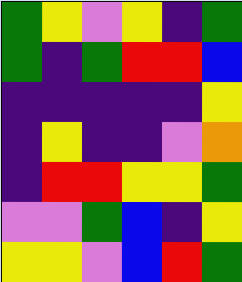[["green", "yellow", "violet", "yellow", "indigo", "green"], ["green", "indigo", "green", "red", "red", "blue"], ["indigo", "indigo", "indigo", "indigo", "indigo", "yellow"], ["indigo", "yellow", "indigo", "indigo", "violet", "orange"], ["indigo", "red", "red", "yellow", "yellow", "green"], ["violet", "violet", "green", "blue", "indigo", "yellow"], ["yellow", "yellow", "violet", "blue", "red", "green"]]